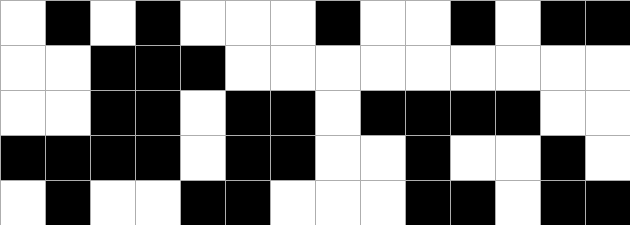[["white", "black", "white", "black", "white", "white", "white", "black", "white", "white", "black", "white", "black", "black"], ["white", "white", "black", "black", "black", "white", "white", "white", "white", "white", "white", "white", "white", "white"], ["white", "white", "black", "black", "white", "black", "black", "white", "black", "black", "black", "black", "white", "white"], ["black", "black", "black", "black", "white", "black", "black", "white", "white", "black", "white", "white", "black", "white"], ["white", "black", "white", "white", "black", "black", "white", "white", "white", "black", "black", "white", "black", "black"]]